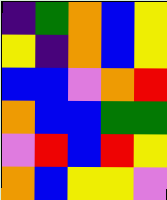[["indigo", "green", "orange", "blue", "yellow"], ["yellow", "indigo", "orange", "blue", "yellow"], ["blue", "blue", "violet", "orange", "red"], ["orange", "blue", "blue", "green", "green"], ["violet", "red", "blue", "red", "yellow"], ["orange", "blue", "yellow", "yellow", "violet"]]